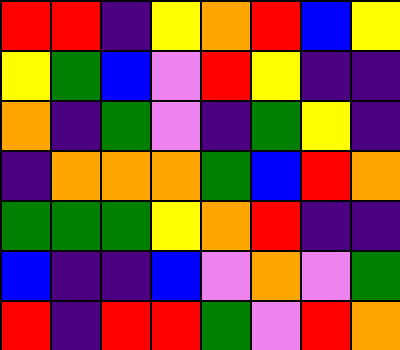[["red", "red", "indigo", "yellow", "orange", "red", "blue", "yellow"], ["yellow", "green", "blue", "violet", "red", "yellow", "indigo", "indigo"], ["orange", "indigo", "green", "violet", "indigo", "green", "yellow", "indigo"], ["indigo", "orange", "orange", "orange", "green", "blue", "red", "orange"], ["green", "green", "green", "yellow", "orange", "red", "indigo", "indigo"], ["blue", "indigo", "indigo", "blue", "violet", "orange", "violet", "green"], ["red", "indigo", "red", "red", "green", "violet", "red", "orange"]]